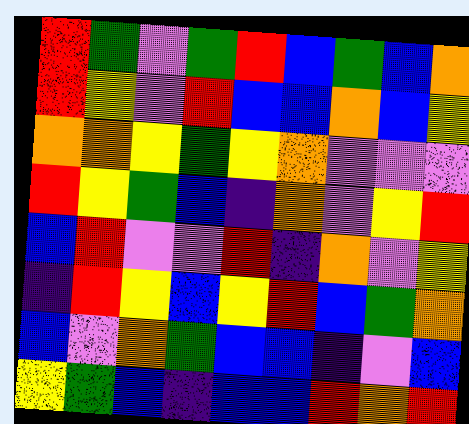[["red", "green", "violet", "green", "red", "blue", "green", "blue", "orange"], ["red", "yellow", "violet", "red", "blue", "blue", "orange", "blue", "yellow"], ["orange", "orange", "yellow", "green", "yellow", "orange", "violet", "violet", "violet"], ["red", "yellow", "green", "blue", "indigo", "orange", "violet", "yellow", "red"], ["blue", "red", "violet", "violet", "red", "indigo", "orange", "violet", "yellow"], ["indigo", "red", "yellow", "blue", "yellow", "red", "blue", "green", "orange"], ["blue", "violet", "orange", "green", "blue", "blue", "indigo", "violet", "blue"], ["yellow", "green", "blue", "indigo", "blue", "blue", "red", "orange", "red"]]